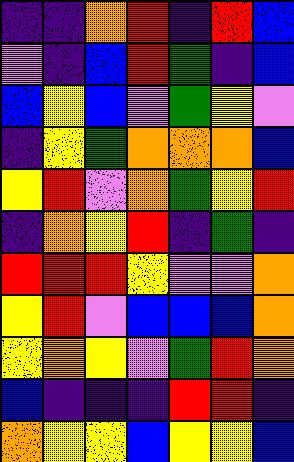[["indigo", "indigo", "orange", "red", "indigo", "red", "blue"], ["violet", "indigo", "blue", "red", "green", "indigo", "blue"], ["blue", "yellow", "blue", "violet", "green", "yellow", "violet"], ["indigo", "yellow", "green", "orange", "orange", "orange", "blue"], ["yellow", "red", "violet", "orange", "green", "yellow", "red"], ["indigo", "orange", "yellow", "red", "indigo", "green", "indigo"], ["red", "red", "red", "yellow", "violet", "violet", "orange"], ["yellow", "red", "violet", "blue", "blue", "blue", "orange"], ["yellow", "orange", "yellow", "violet", "green", "red", "orange"], ["blue", "indigo", "indigo", "indigo", "red", "red", "indigo"], ["orange", "yellow", "yellow", "blue", "yellow", "yellow", "blue"]]